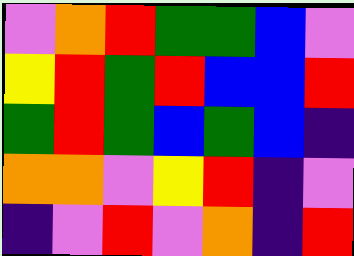[["violet", "orange", "red", "green", "green", "blue", "violet"], ["yellow", "red", "green", "red", "blue", "blue", "red"], ["green", "red", "green", "blue", "green", "blue", "indigo"], ["orange", "orange", "violet", "yellow", "red", "indigo", "violet"], ["indigo", "violet", "red", "violet", "orange", "indigo", "red"]]